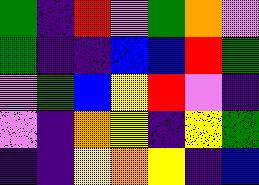[["green", "indigo", "red", "violet", "green", "orange", "violet"], ["green", "indigo", "indigo", "blue", "blue", "red", "green"], ["violet", "green", "blue", "yellow", "red", "violet", "indigo"], ["violet", "indigo", "orange", "yellow", "indigo", "yellow", "green"], ["indigo", "indigo", "yellow", "orange", "yellow", "indigo", "blue"]]